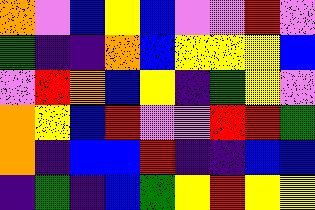[["orange", "violet", "blue", "yellow", "blue", "violet", "violet", "red", "violet"], ["green", "indigo", "indigo", "orange", "blue", "yellow", "yellow", "yellow", "blue"], ["violet", "red", "orange", "blue", "yellow", "indigo", "green", "yellow", "violet"], ["orange", "yellow", "blue", "red", "violet", "violet", "red", "red", "green"], ["orange", "indigo", "blue", "blue", "red", "indigo", "indigo", "blue", "blue"], ["indigo", "green", "indigo", "blue", "green", "yellow", "red", "yellow", "yellow"]]